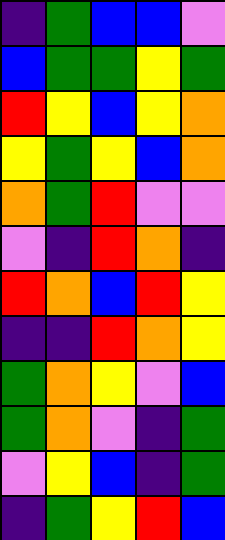[["indigo", "green", "blue", "blue", "violet"], ["blue", "green", "green", "yellow", "green"], ["red", "yellow", "blue", "yellow", "orange"], ["yellow", "green", "yellow", "blue", "orange"], ["orange", "green", "red", "violet", "violet"], ["violet", "indigo", "red", "orange", "indigo"], ["red", "orange", "blue", "red", "yellow"], ["indigo", "indigo", "red", "orange", "yellow"], ["green", "orange", "yellow", "violet", "blue"], ["green", "orange", "violet", "indigo", "green"], ["violet", "yellow", "blue", "indigo", "green"], ["indigo", "green", "yellow", "red", "blue"]]